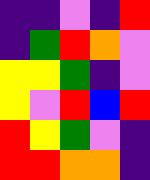[["indigo", "indigo", "violet", "indigo", "red"], ["indigo", "green", "red", "orange", "violet"], ["yellow", "yellow", "green", "indigo", "violet"], ["yellow", "violet", "red", "blue", "red"], ["red", "yellow", "green", "violet", "indigo"], ["red", "red", "orange", "orange", "indigo"]]